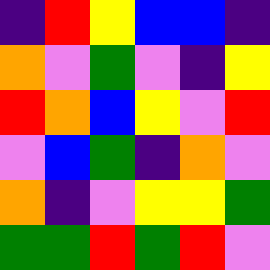[["indigo", "red", "yellow", "blue", "blue", "indigo"], ["orange", "violet", "green", "violet", "indigo", "yellow"], ["red", "orange", "blue", "yellow", "violet", "red"], ["violet", "blue", "green", "indigo", "orange", "violet"], ["orange", "indigo", "violet", "yellow", "yellow", "green"], ["green", "green", "red", "green", "red", "violet"]]